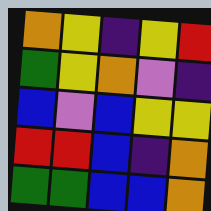[["orange", "yellow", "indigo", "yellow", "red"], ["green", "yellow", "orange", "violet", "indigo"], ["blue", "violet", "blue", "yellow", "yellow"], ["red", "red", "blue", "indigo", "orange"], ["green", "green", "blue", "blue", "orange"]]